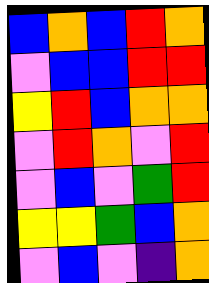[["blue", "orange", "blue", "red", "orange"], ["violet", "blue", "blue", "red", "red"], ["yellow", "red", "blue", "orange", "orange"], ["violet", "red", "orange", "violet", "red"], ["violet", "blue", "violet", "green", "red"], ["yellow", "yellow", "green", "blue", "orange"], ["violet", "blue", "violet", "indigo", "orange"]]